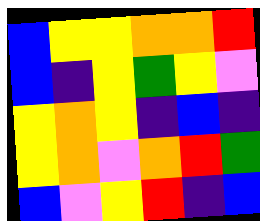[["blue", "yellow", "yellow", "orange", "orange", "red"], ["blue", "indigo", "yellow", "green", "yellow", "violet"], ["yellow", "orange", "yellow", "indigo", "blue", "indigo"], ["yellow", "orange", "violet", "orange", "red", "green"], ["blue", "violet", "yellow", "red", "indigo", "blue"]]